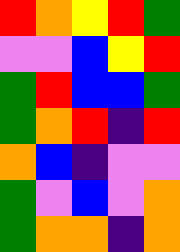[["red", "orange", "yellow", "red", "green"], ["violet", "violet", "blue", "yellow", "red"], ["green", "red", "blue", "blue", "green"], ["green", "orange", "red", "indigo", "red"], ["orange", "blue", "indigo", "violet", "violet"], ["green", "violet", "blue", "violet", "orange"], ["green", "orange", "orange", "indigo", "orange"]]